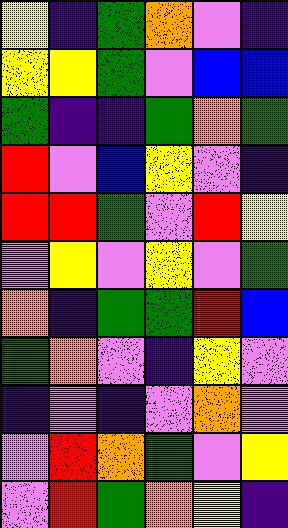[["yellow", "indigo", "green", "orange", "violet", "indigo"], ["yellow", "yellow", "green", "violet", "blue", "blue"], ["green", "indigo", "indigo", "green", "orange", "green"], ["red", "violet", "blue", "yellow", "violet", "indigo"], ["red", "red", "green", "violet", "red", "yellow"], ["violet", "yellow", "violet", "yellow", "violet", "green"], ["orange", "indigo", "green", "green", "red", "blue"], ["green", "orange", "violet", "indigo", "yellow", "violet"], ["indigo", "violet", "indigo", "violet", "orange", "violet"], ["violet", "red", "orange", "green", "violet", "yellow"], ["violet", "red", "green", "orange", "yellow", "indigo"]]